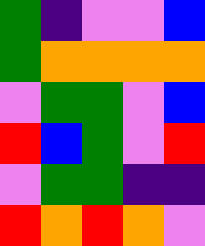[["green", "indigo", "violet", "violet", "blue"], ["green", "orange", "orange", "orange", "orange"], ["violet", "green", "green", "violet", "blue"], ["red", "blue", "green", "violet", "red"], ["violet", "green", "green", "indigo", "indigo"], ["red", "orange", "red", "orange", "violet"]]